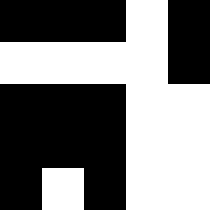[["black", "black", "black", "white", "black"], ["white", "white", "white", "white", "black"], ["black", "black", "black", "white", "white"], ["black", "black", "black", "white", "white"], ["black", "white", "black", "white", "white"]]